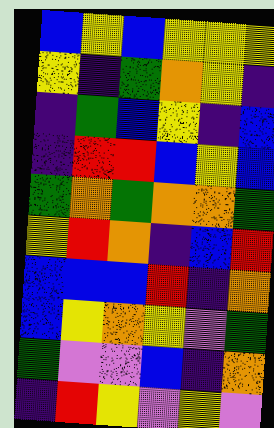[["blue", "yellow", "blue", "yellow", "yellow", "yellow"], ["yellow", "indigo", "green", "orange", "yellow", "indigo"], ["indigo", "green", "blue", "yellow", "indigo", "blue"], ["indigo", "red", "red", "blue", "yellow", "blue"], ["green", "orange", "green", "orange", "orange", "green"], ["yellow", "red", "orange", "indigo", "blue", "red"], ["blue", "blue", "blue", "red", "indigo", "orange"], ["blue", "yellow", "orange", "yellow", "violet", "green"], ["green", "violet", "violet", "blue", "indigo", "orange"], ["indigo", "red", "yellow", "violet", "yellow", "violet"]]